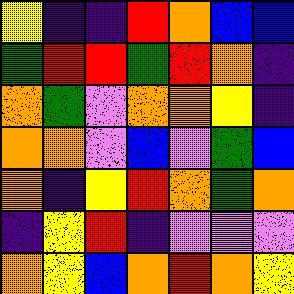[["yellow", "indigo", "indigo", "red", "orange", "blue", "blue"], ["green", "red", "red", "green", "red", "orange", "indigo"], ["orange", "green", "violet", "orange", "orange", "yellow", "indigo"], ["orange", "orange", "violet", "blue", "violet", "green", "blue"], ["orange", "indigo", "yellow", "red", "orange", "green", "orange"], ["indigo", "yellow", "red", "indigo", "violet", "violet", "violet"], ["orange", "yellow", "blue", "orange", "red", "orange", "yellow"]]